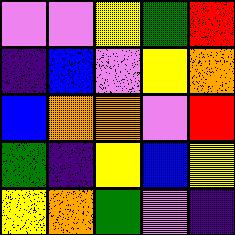[["violet", "violet", "yellow", "green", "red"], ["indigo", "blue", "violet", "yellow", "orange"], ["blue", "orange", "orange", "violet", "red"], ["green", "indigo", "yellow", "blue", "yellow"], ["yellow", "orange", "green", "violet", "indigo"]]